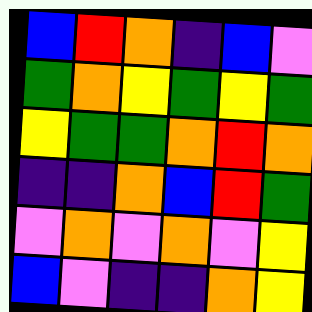[["blue", "red", "orange", "indigo", "blue", "violet"], ["green", "orange", "yellow", "green", "yellow", "green"], ["yellow", "green", "green", "orange", "red", "orange"], ["indigo", "indigo", "orange", "blue", "red", "green"], ["violet", "orange", "violet", "orange", "violet", "yellow"], ["blue", "violet", "indigo", "indigo", "orange", "yellow"]]